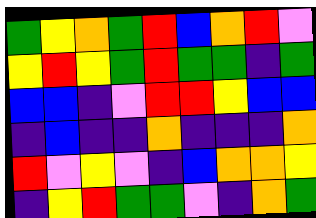[["green", "yellow", "orange", "green", "red", "blue", "orange", "red", "violet"], ["yellow", "red", "yellow", "green", "red", "green", "green", "indigo", "green"], ["blue", "blue", "indigo", "violet", "red", "red", "yellow", "blue", "blue"], ["indigo", "blue", "indigo", "indigo", "orange", "indigo", "indigo", "indigo", "orange"], ["red", "violet", "yellow", "violet", "indigo", "blue", "orange", "orange", "yellow"], ["indigo", "yellow", "red", "green", "green", "violet", "indigo", "orange", "green"]]